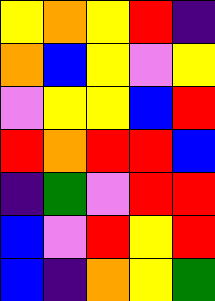[["yellow", "orange", "yellow", "red", "indigo"], ["orange", "blue", "yellow", "violet", "yellow"], ["violet", "yellow", "yellow", "blue", "red"], ["red", "orange", "red", "red", "blue"], ["indigo", "green", "violet", "red", "red"], ["blue", "violet", "red", "yellow", "red"], ["blue", "indigo", "orange", "yellow", "green"]]